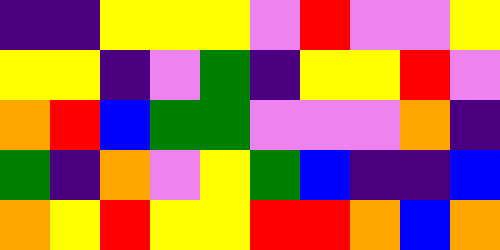[["indigo", "indigo", "yellow", "yellow", "yellow", "violet", "red", "violet", "violet", "yellow"], ["yellow", "yellow", "indigo", "violet", "green", "indigo", "yellow", "yellow", "red", "violet"], ["orange", "red", "blue", "green", "green", "violet", "violet", "violet", "orange", "indigo"], ["green", "indigo", "orange", "violet", "yellow", "green", "blue", "indigo", "indigo", "blue"], ["orange", "yellow", "red", "yellow", "yellow", "red", "red", "orange", "blue", "orange"]]